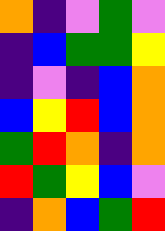[["orange", "indigo", "violet", "green", "violet"], ["indigo", "blue", "green", "green", "yellow"], ["indigo", "violet", "indigo", "blue", "orange"], ["blue", "yellow", "red", "blue", "orange"], ["green", "red", "orange", "indigo", "orange"], ["red", "green", "yellow", "blue", "violet"], ["indigo", "orange", "blue", "green", "red"]]